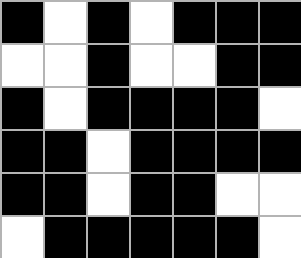[["black", "white", "black", "white", "black", "black", "black"], ["white", "white", "black", "white", "white", "black", "black"], ["black", "white", "black", "black", "black", "black", "white"], ["black", "black", "white", "black", "black", "black", "black"], ["black", "black", "white", "black", "black", "white", "white"], ["white", "black", "black", "black", "black", "black", "white"]]